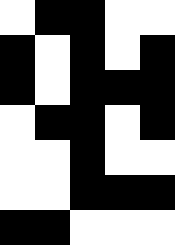[["white", "black", "black", "white", "white"], ["black", "white", "black", "white", "black"], ["black", "white", "black", "black", "black"], ["white", "black", "black", "white", "black"], ["white", "white", "black", "white", "white"], ["white", "white", "black", "black", "black"], ["black", "black", "white", "white", "white"]]